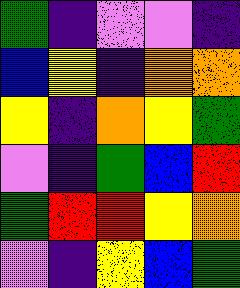[["green", "indigo", "violet", "violet", "indigo"], ["blue", "yellow", "indigo", "orange", "orange"], ["yellow", "indigo", "orange", "yellow", "green"], ["violet", "indigo", "green", "blue", "red"], ["green", "red", "red", "yellow", "orange"], ["violet", "indigo", "yellow", "blue", "green"]]